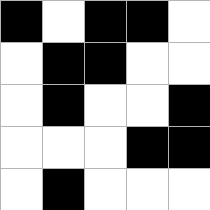[["black", "white", "black", "black", "white"], ["white", "black", "black", "white", "white"], ["white", "black", "white", "white", "black"], ["white", "white", "white", "black", "black"], ["white", "black", "white", "white", "white"]]